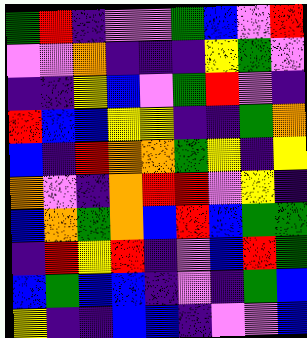[["green", "red", "indigo", "violet", "violet", "green", "blue", "violet", "red"], ["violet", "violet", "orange", "indigo", "indigo", "indigo", "yellow", "green", "violet"], ["indigo", "indigo", "yellow", "blue", "violet", "green", "red", "violet", "indigo"], ["red", "blue", "blue", "yellow", "yellow", "indigo", "indigo", "green", "orange"], ["blue", "indigo", "red", "orange", "orange", "green", "yellow", "indigo", "yellow"], ["orange", "violet", "indigo", "orange", "red", "red", "violet", "yellow", "indigo"], ["blue", "orange", "green", "orange", "blue", "red", "blue", "green", "green"], ["indigo", "red", "yellow", "red", "indigo", "violet", "blue", "red", "green"], ["blue", "green", "blue", "blue", "indigo", "violet", "indigo", "green", "blue"], ["yellow", "indigo", "indigo", "blue", "blue", "indigo", "violet", "violet", "blue"]]